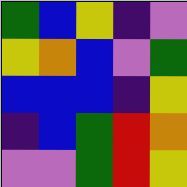[["green", "blue", "yellow", "indigo", "violet"], ["yellow", "orange", "blue", "violet", "green"], ["blue", "blue", "blue", "indigo", "yellow"], ["indigo", "blue", "green", "red", "orange"], ["violet", "violet", "green", "red", "yellow"]]